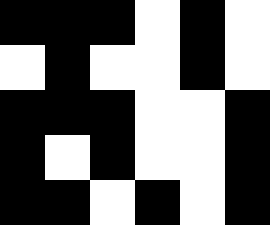[["black", "black", "black", "white", "black", "white"], ["white", "black", "white", "white", "black", "white"], ["black", "black", "black", "white", "white", "black"], ["black", "white", "black", "white", "white", "black"], ["black", "black", "white", "black", "white", "black"]]